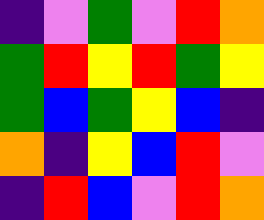[["indigo", "violet", "green", "violet", "red", "orange"], ["green", "red", "yellow", "red", "green", "yellow"], ["green", "blue", "green", "yellow", "blue", "indigo"], ["orange", "indigo", "yellow", "blue", "red", "violet"], ["indigo", "red", "blue", "violet", "red", "orange"]]